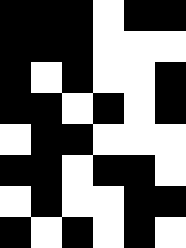[["black", "black", "black", "white", "black", "black"], ["black", "black", "black", "white", "white", "white"], ["black", "white", "black", "white", "white", "black"], ["black", "black", "white", "black", "white", "black"], ["white", "black", "black", "white", "white", "white"], ["black", "black", "white", "black", "black", "white"], ["white", "black", "white", "white", "black", "black"], ["black", "white", "black", "white", "black", "white"]]